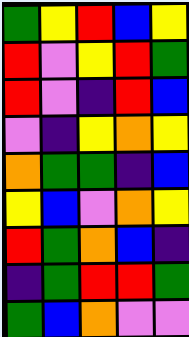[["green", "yellow", "red", "blue", "yellow"], ["red", "violet", "yellow", "red", "green"], ["red", "violet", "indigo", "red", "blue"], ["violet", "indigo", "yellow", "orange", "yellow"], ["orange", "green", "green", "indigo", "blue"], ["yellow", "blue", "violet", "orange", "yellow"], ["red", "green", "orange", "blue", "indigo"], ["indigo", "green", "red", "red", "green"], ["green", "blue", "orange", "violet", "violet"]]